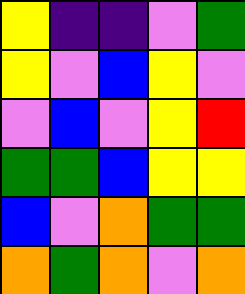[["yellow", "indigo", "indigo", "violet", "green"], ["yellow", "violet", "blue", "yellow", "violet"], ["violet", "blue", "violet", "yellow", "red"], ["green", "green", "blue", "yellow", "yellow"], ["blue", "violet", "orange", "green", "green"], ["orange", "green", "orange", "violet", "orange"]]